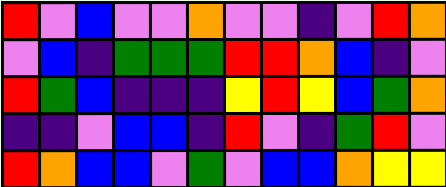[["red", "violet", "blue", "violet", "violet", "orange", "violet", "violet", "indigo", "violet", "red", "orange"], ["violet", "blue", "indigo", "green", "green", "green", "red", "red", "orange", "blue", "indigo", "violet"], ["red", "green", "blue", "indigo", "indigo", "indigo", "yellow", "red", "yellow", "blue", "green", "orange"], ["indigo", "indigo", "violet", "blue", "blue", "indigo", "red", "violet", "indigo", "green", "red", "violet"], ["red", "orange", "blue", "blue", "violet", "green", "violet", "blue", "blue", "orange", "yellow", "yellow"]]